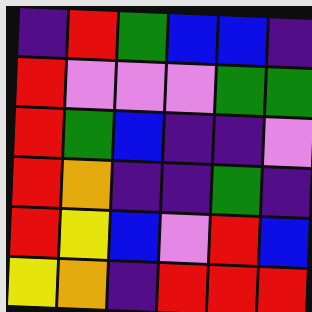[["indigo", "red", "green", "blue", "blue", "indigo"], ["red", "violet", "violet", "violet", "green", "green"], ["red", "green", "blue", "indigo", "indigo", "violet"], ["red", "orange", "indigo", "indigo", "green", "indigo"], ["red", "yellow", "blue", "violet", "red", "blue"], ["yellow", "orange", "indigo", "red", "red", "red"]]